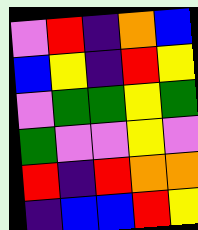[["violet", "red", "indigo", "orange", "blue"], ["blue", "yellow", "indigo", "red", "yellow"], ["violet", "green", "green", "yellow", "green"], ["green", "violet", "violet", "yellow", "violet"], ["red", "indigo", "red", "orange", "orange"], ["indigo", "blue", "blue", "red", "yellow"]]